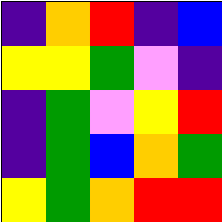[["indigo", "orange", "red", "indigo", "blue"], ["yellow", "yellow", "green", "violet", "indigo"], ["indigo", "green", "violet", "yellow", "red"], ["indigo", "green", "blue", "orange", "green"], ["yellow", "green", "orange", "red", "red"]]